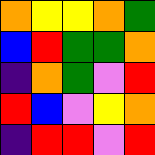[["orange", "yellow", "yellow", "orange", "green"], ["blue", "red", "green", "green", "orange"], ["indigo", "orange", "green", "violet", "red"], ["red", "blue", "violet", "yellow", "orange"], ["indigo", "red", "red", "violet", "red"]]